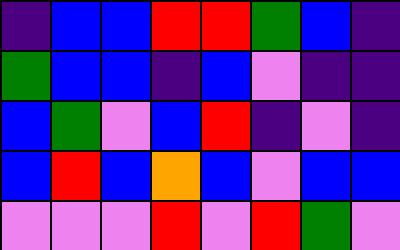[["indigo", "blue", "blue", "red", "red", "green", "blue", "indigo"], ["green", "blue", "blue", "indigo", "blue", "violet", "indigo", "indigo"], ["blue", "green", "violet", "blue", "red", "indigo", "violet", "indigo"], ["blue", "red", "blue", "orange", "blue", "violet", "blue", "blue"], ["violet", "violet", "violet", "red", "violet", "red", "green", "violet"]]